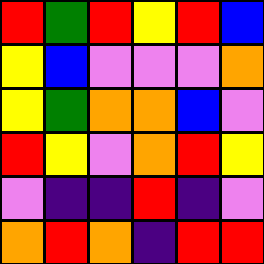[["red", "green", "red", "yellow", "red", "blue"], ["yellow", "blue", "violet", "violet", "violet", "orange"], ["yellow", "green", "orange", "orange", "blue", "violet"], ["red", "yellow", "violet", "orange", "red", "yellow"], ["violet", "indigo", "indigo", "red", "indigo", "violet"], ["orange", "red", "orange", "indigo", "red", "red"]]